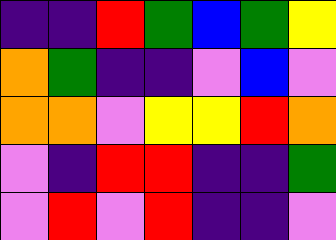[["indigo", "indigo", "red", "green", "blue", "green", "yellow"], ["orange", "green", "indigo", "indigo", "violet", "blue", "violet"], ["orange", "orange", "violet", "yellow", "yellow", "red", "orange"], ["violet", "indigo", "red", "red", "indigo", "indigo", "green"], ["violet", "red", "violet", "red", "indigo", "indigo", "violet"]]